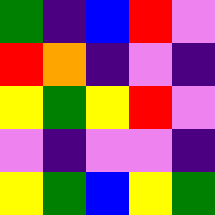[["green", "indigo", "blue", "red", "violet"], ["red", "orange", "indigo", "violet", "indigo"], ["yellow", "green", "yellow", "red", "violet"], ["violet", "indigo", "violet", "violet", "indigo"], ["yellow", "green", "blue", "yellow", "green"]]